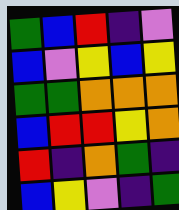[["green", "blue", "red", "indigo", "violet"], ["blue", "violet", "yellow", "blue", "yellow"], ["green", "green", "orange", "orange", "orange"], ["blue", "red", "red", "yellow", "orange"], ["red", "indigo", "orange", "green", "indigo"], ["blue", "yellow", "violet", "indigo", "green"]]